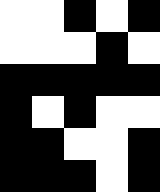[["white", "white", "black", "white", "black"], ["white", "white", "white", "black", "white"], ["black", "black", "black", "black", "black"], ["black", "white", "black", "white", "white"], ["black", "black", "white", "white", "black"], ["black", "black", "black", "white", "black"]]